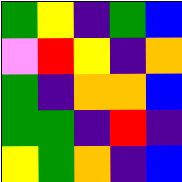[["green", "yellow", "indigo", "green", "blue"], ["violet", "red", "yellow", "indigo", "orange"], ["green", "indigo", "orange", "orange", "blue"], ["green", "green", "indigo", "red", "indigo"], ["yellow", "green", "orange", "indigo", "blue"]]